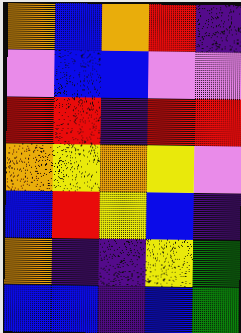[["orange", "blue", "orange", "red", "indigo"], ["violet", "blue", "blue", "violet", "violet"], ["red", "red", "indigo", "red", "red"], ["orange", "yellow", "orange", "yellow", "violet"], ["blue", "red", "yellow", "blue", "indigo"], ["orange", "indigo", "indigo", "yellow", "green"], ["blue", "blue", "indigo", "blue", "green"]]